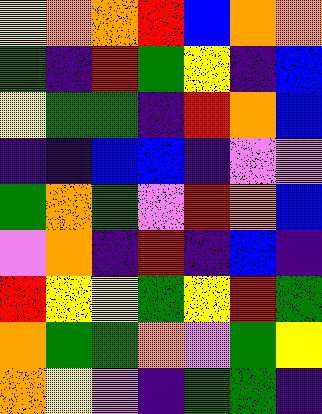[["yellow", "orange", "orange", "red", "blue", "orange", "orange"], ["green", "indigo", "red", "green", "yellow", "indigo", "blue"], ["yellow", "green", "green", "indigo", "red", "orange", "blue"], ["indigo", "indigo", "blue", "blue", "indigo", "violet", "violet"], ["green", "orange", "green", "violet", "red", "orange", "blue"], ["violet", "orange", "indigo", "red", "indigo", "blue", "indigo"], ["red", "yellow", "yellow", "green", "yellow", "red", "green"], ["orange", "green", "green", "orange", "violet", "green", "yellow"], ["orange", "yellow", "violet", "indigo", "green", "green", "indigo"]]